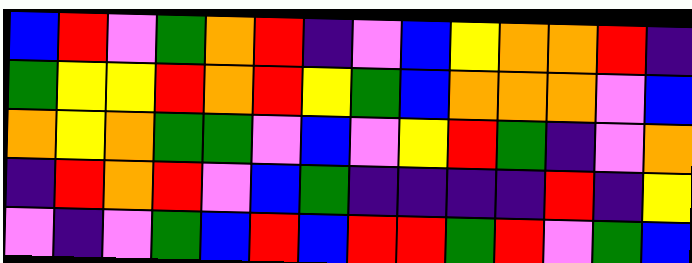[["blue", "red", "violet", "green", "orange", "red", "indigo", "violet", "blue", "yellow", "orange", "orange", "red", "indigo"], ["green", "yellow", "yellow", "red", "orange", "red", "yellow", "green", "blue", "orange", "orange", "orange", "violet", "blue"], ["orange", "yellow", "orange", "green", "green", "violet", "blue", "violet", "yellow", "red", "green", "indigo", "violet", "orange"], ["indigo", "red", "orange", "red", "violet", "blue", "green", "indigo", "indigo", "indigo", "indigo", "red", "indigo", "yellow"], ["violet", "indigo", "violet", "green", "blue", "red", "blue", "red", "red", "green", "red", "violet", "green", "blue"]]